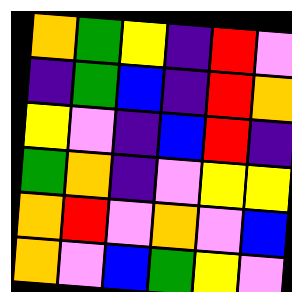[["orange", "green", "yellow", "indigo", "red", "violet"], ["indigo", "green", "blue", "indigo", "red", "orange"], ["yellow", "violet", "indigo", "blue", "red", "indigo"], ["green", "orange", "indigo", "violet", "yellow", "yellow"], ["orange", "red", "violet", "orange", "violet", "blue"], ["orange", "violet", "blue", "green", "yellow", "violet"]]